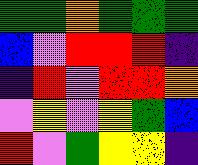[["green", "green", "orange", "green", "green", "green"], ["blue", "violet", "red", "red", "red", "indigo"], ["indigo", "red", "violet", "red", "red", "orange"], ["violet", "yellow", "violet", "yellow", "green", "blue"], ["red", "violet", "green", "yellow", "yellow", "indigo"]]